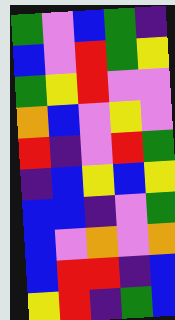[["green", "violet", "blue", "green", "indigo"], ["blue", "violet", "red", "green", "yellow"], ["green", "yellow", "red", "violet", "violet"], ["orange", "blue", "violet", "yellow", "violet"], ["red", "indigo", "violet", "red", "green"], ["indigo", "blue", "yellow", "blue", "yellow"], ["blue", "blue", "indigo", "violet", "green"], ["blue", "violet", "orange", "violet", "orange"], ["blue", "red", "red", "indigo", "blue"], ["yellow", "red", "indigo", "green", "blue"]]